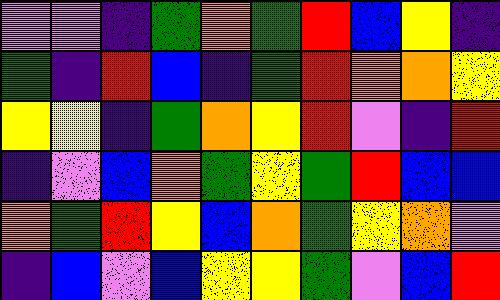[["violet", "violet", "indigo", "green", "orange", "green", "red", "blue", "yellow", "indigo"], ["green", "indigo", "red", "blue", "indigo", "green", "red", "orange", "orange", "yellow"], ["yellow", "yellow", "indigo", "green", "orange", "yellow", "red", "violet", "indigo", "red"], ["indigo", "violet", "blue", "orange", "green", "yellow", "green", "red", "blue", "blue"], ["orange", "green", "red", "yellow", "blue", "orange", "green", "yellow", "orange", "violet"], ["indigo", "blue", "violet", "blue", "yellow", "yellow", "green", "violet", "blue", "red"]]